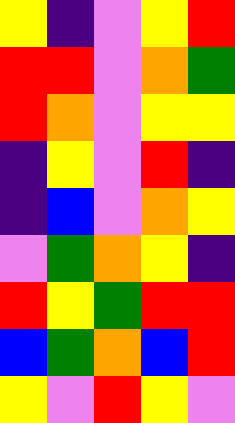[["yellow", "indigo", "violet", "yellow", "red"], ["red", "red", "violet", "orange", "green"], ["red", "orange", "violet", "yellow", "yellow"], ["indigo", "yellow", "violet", "red", "indigo"], ["indigo", "blue", "violet", "orange", "yellow"], ["violet", "green", "orange", "yellow", "indigo"], ["red", "yellow", "green", "red", "red"], ["blue", "green", "orange", "blue", "red"], ["yellow", "violet", "red", "yellow", "violet"]]